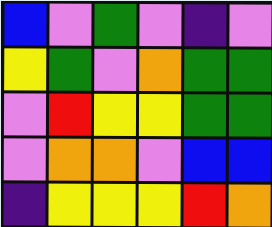[["blue", "violet", "green", "violet", "indigo", "violet"], ["yellow", "green", "violet", "orange", "green", "green"], ["violet", "red", "yellow", "yellow", "green", "green"], ["violet", "orange", "orange", "violet", "blue", "blue"], ["indigo", "yellow", "yellow", "yellow", "red", "orange"]]